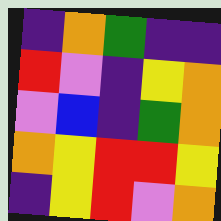[["indigo", "orange", "green", "indigo", "indigo"], ["red", "violet", "indigo", "yellow", "orange"], ["violet", "blue", "indigo", "green", "orange"], ["orange", "yellow", "red", "red", "yellow"], ["indigo", "yellow", "red", "violet", "orange"]]